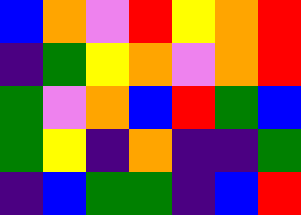[["blue", "orange", "violet", "red", "yellow", "orange", "red"], ["indigo", "green", "yellow", "orange", "violet", "orange", "red"], ["green", "violet", "orange", "blue", "red", "green", "blue"], ["green", "yellow", "indigo", "orange", "indigo", "indigo", "green"], ["indigo", "blue", "green", "green", "indigo", "blue", "red"]]